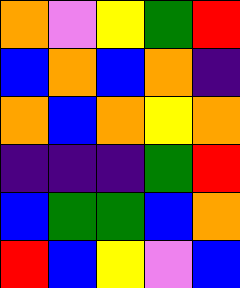[["orange", "violet", "yellow", "green", "red"], ["blue", "orange", "blue", "orange", "indigo"], ["orange", "blue", "orange", "yellow", "orange"], ["indigo", "indigo", "indigo", "green", "red"], ["blue", "green", "green", "blue", "orange"], ["red", "blue", "yellow", "violet", "blue"]]